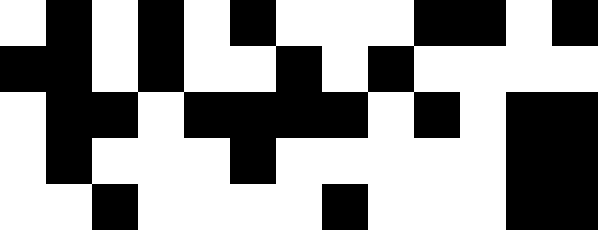[["white", "black", "white", "black", "white", "black", "white", "white", "white", "black", "black", "white", "black"], ["black", "black", "white", "black", "white", "white", "black", "white", "black", "white", "white", "white", "white"], ["white", "black", "black", "white", "black", "black", "black", "black", "white", "black", "white", "black", "black"], ["white", "black", "white", "white", "white", "black", "white", "white", "white", "white", "white", "black", "black"], ["white", "white", "black", "white", "white", "white", "white", "black", "white", "white", "white", "black", "black"]]